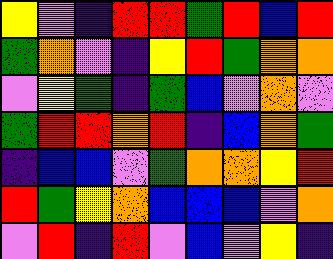[["yellow", "violet", "indigo", "red", "red", "green", "red", "blue", "red"], ["green", "orange", "violet", "indigo", "yellow", "red", "green", "orange", "orange"], ["violet", "yellow", "green", "indigo", "green", "blue", "violet", "orange", "violet"], ["green", "red", "red", "orange", "red", "indigo", "blue", "orange", "green"], ["indigo", "blue", "blue", "violet", "green", "orange", "orange", "yellow", "red"], ["red", "green", "yellow", "orange", "blue", "blue", "blue", "violet", "orange"], ["violet", "red", "indigo", "red", "violet", "blue", "violet", "yellow", "indigo"]]